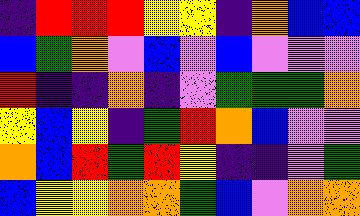[["indigo", "red", "red", "red", "yellow", "yellow", "indigo", "orange", "blue", "blue"], ["blue", "green", "orange", "violet", "blue", "violet", "blue", "violet", "violet", "violet"], ["red", "indigo", "indigo", "orange", "indigo", "violet", "green", "green", "green", "orange"], ["yellow", "blue", "yellow", "indigo", "green", "red", "orange", "blue", "violet", "violet"], ["orange", "blue", "red", "green", "red", "yellow", "indigo", "indigo", "violet", "green"], ["blue", "yellow", "yellow", "orange", "orange", "green", "blue", "violet", "orange", "orange"]]